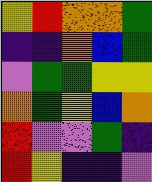[["yellow", "red", "orange", "orange", "green"], ["indigo", "indigo", "orange", "blue", "green"], ["violet", "green", "green", "yellow", "yellow"], ["orange", "green", "yellow", "blue", "orange"], ["red", "violet", "violet", "green", "indigo"], ["red", "yellow", "indigo", "indigo", "violet"]]